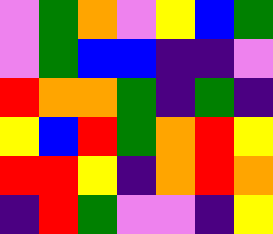[["violet", "green", "orange", "violet", "yellow", "blue", "green"], ["violet", "green", "blue", "blue", "indigo", "indigo", "violet"], ["red", "orange", "orange", "green", "indigo", "green", "indigo"], ["yellow", "blue", "red", "green", "orange", "red", "yellow"], ["red", "red", "yellow", "indigo", "orange", "red", "orange"], ["indigo", "red", "green", "violet", "violet", "indigo", "yellow"]]